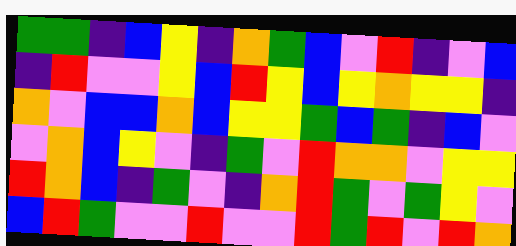[["green", "green", "indigo", "blue", "yellow", "indigo", "orange", "green", "blue", "violet", "red", "indigo", "violet", "blue"], ["indigo", "red", "violet", "violet", "yellow", "blue", "red", "yellow", "blue", "yellow", "orange", "yellow", "yellow", "indigo"], ["orange", "violet", "blue", "blue", "orange", "blue", "yellow", "yellow", "green", "blue", "green", "indigo", "blue", "violet"], ["violet", "orange", "blue", "yellow", "violet", "indigo", "green", "violet", "red", "orange", "orange", "violet", "yellow", "yellow"], ["red", "orange", "blue", "indigo", "green", "violet", "indigo", "orange", "red", "green", "violet", "green", "yellow", "violet"], ["blue", "red", "green", "violet", "violet", "red", "violet", "violet", "red", "green", "red", "violet", "red", "orange"]]